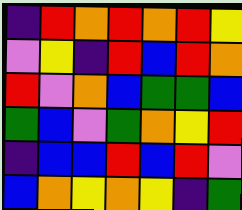[["indigo", "red", "orange", "red", "orange", "red", "yellow"], ["violet", "yellow", "indigo", "red", "blue", "red", "orange"], ["red", "violet", "orange", "blue", "green", "green", "blue"], ["green", "blue", "violet", "green", "orange", "yellow", "red"], ["indigo", "blue", "blue", "red", "blue", "red", "violet"], ["blue", "orange", "yellow", "orange", "yellow", "indigo", "green"]]